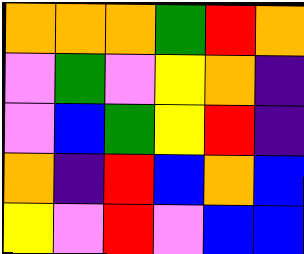[["orange", "orange", "orange", "green", "red", "orange"], ["violet", "green", "violet", "yellow", "orange", "indigo"], ["violet", "blue", "green", "yellow", "red", "indigo"], ["orange", "indigo", "red", "blue", "orange", "blue"], ["yellow", "violet", "red", "violet", "blue", "blue"]]